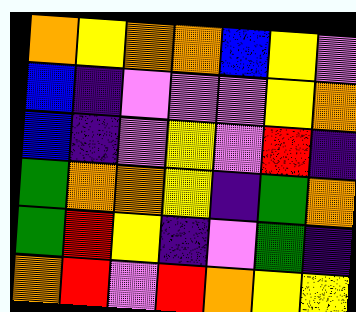[["orange", "yellow", "orange", "orange", "blue", "yellow", "violet"], ["blue", "indigo", "violet", "violet", "violet", "yellow", "orange"], ["blue", "indigo", "violet", "yellow", "violet", "red", "indigo"], ["green", "orange", "orange", "yellow", "indigo", "green", "orange"], ["green", "red", "yellow", "indigo", "violet", "green", "indigo"], ["orange", "red", "violet", "red", "orange", "yellow", "yellow"]]